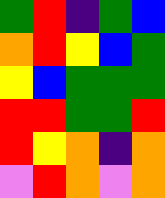[["green", "red", "indigo", "green", "blue"], ["orange", "red", "yellow", "blue", "green"], ["yellow", "blue", "green", "green", "green"], ["red", "red", "green", "green", "red"], ["red", "yellow", "orange", "indigo", "orange"], ["violet", "red", "orange", "violet", "orange"]]